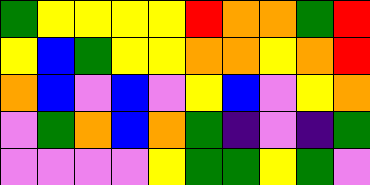[["green", "yellow", "yellow", "yellow", "yellow", "red", "orange", "orange", "green", "red"], ["yellow", "blue", "green", "yellow", "yellow", "orange", "orange", "yellow", "orange", "red"], ["orange", "blue", "violet", "blue", "violet", "yellow", "blue", "violet", "yellow", "orange"], ["violet", "green", "orange", "blue", "orange", "green", "indigo", "violet", "indigo", "green"], ["violet", "violet", "violet", "violet", "yellow", "green", "green", "yellow", "green", "violet"]]